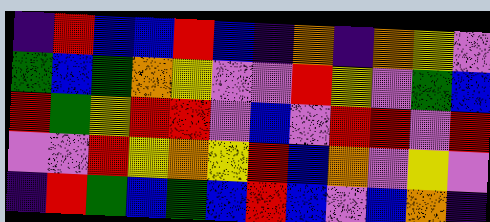[["indigo", "red", "blue", "blue", "red", "blue", "indigo", "orange", "indigo", "orange", "yellow", "violet"], ["green", "blue", "green", "orange", "yellow", "violet", "violet", "red", "yellow", "violet", "green", "blue"], ["red", "green", "yellow", "red", "red", "violet", "blue", "violet", "red", "red", "violet", "red"], ["violet", "violet", "red", "yellow", "orange", "yellow", "red", "blue", "orange", "violet", "yellow", "violet"], ["indigo", "red", "green", "blue", "green", "blue", "red", "blue", "violet", "blue", "orange", "indigo"]]